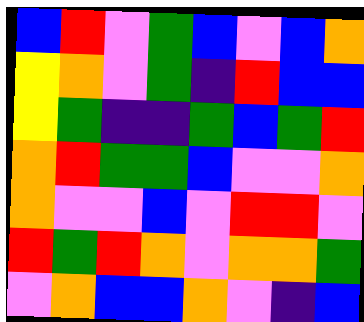[["blue", "red", "violet", "green", "blue", "violet", "blue", "orange"], ["yellow", "orange", "violet", "green", "indigo", "red", "blue", "blue"], ["yellow", "green", "indigo", "indigo", "green", "blue", "green", "red"], ["orange", "red", "green", "green", "blue", "violet", "violet", "orange"], ["orange", "violet", "violet", "blue", "violet", "red", "red", "violet"], ["red", "green", "red", "orange", "violet", "orange", "orange", "green"], ["violet", "orange", "blue", "blue", "orange", "violet", "indigo", "blue"]]